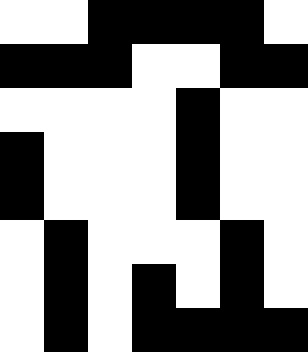[["white", "white", "black", "black", "black", "black", "white"], ["black", "black", "black", "white", "white", "black", "black"], ["white", "white", "white", "white", "black", "white", "white"], ["black", "white", "white", "white", "black", "white", "white"], ["black", "white", "white", "white", "black", "white", "white"], ["white", "black", "white", "white", "white", "black", "white"], ["white", "black", "white", "black", "white", "black", "white"], ["white", "black", "white", "black", "black", "black", "black"]]